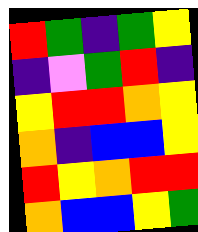[["red", "green", "indigo", "green", "yellow"], ["indigo", "violet", "green", "red", "indigo"], ["yellow", "red", "red", "orange", "yellow"], ["orange", "indigo", "blue", "blue", "yellow"], ["red", "yellow", "orange", "red", "red"], ["orange", "blue", "blue", "yellow", "green"]]